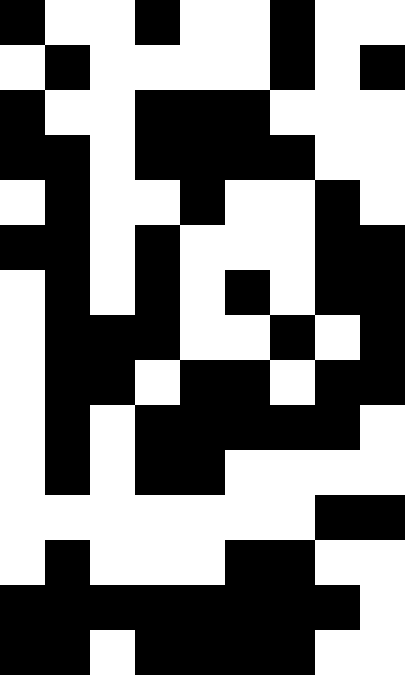[["black", "white", "white", "black", "white", "white", "black", "white", "white"], ["white", "black", "white", "white", "white", "white", "black", "white", "black"], ["black", "white", "white", "black", "black", "black", "white", "white", "white"], ["black", "black", "white", "black", "black", "black", "black", "white", "white"], ["white", "black", "white", "white", "black", "white", "white", "black", "white"], ["black", "black", "white", "black", "white", "white", "white", "black", "black"], ["white", "black", "white", "black", "white", "black", "white", "black", "black"], ["white", "black", "black", "black", "white", "white", "black", "white", "black"], ["white", "black", "black", "white", "black", "black", "white", "black", "black"], ["white", "black", "white", "black", "black", "black", "black", "black", "white"], ["white", "black", "white", "black", "black", "white", "white", "white", "white"], ["white", "white", "white", "white", "white", "white", "white", "black", "black"], ["white", "black", "white", "white", "white", "black", "black", "white", "white"], ["black", "black", "black", "black", "black", "black", "black", "black", "white"], ["black", "black", "white", "black", "black", "black", "black", "white", "white"]]